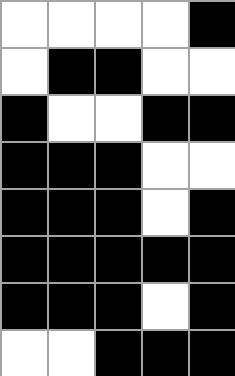[["white", "white", "white", "white", "black"], ["white", "black", "black", "white", "white"], ["black", "white", "white", "black", "black"], ["black", "black", "black", "white", "white"], ["black", "black", "black", "white", "black"], ["black", "black", "black", "black", "black"], ["black", "black", "black", "white", "black"], ["white", "white", "black", "black", "black"]]